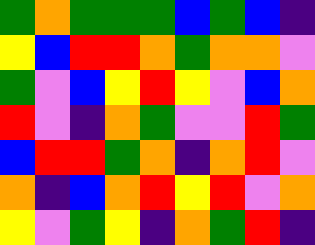[["green", "orange", "green", "green", "green", "blue", "green", "blue", "indigo"], ["yellow", "blue", "red", "red", "orange", "green", "orange", "orange", "violet"], ["green", "violet", "blue", "yellow", "red", "yellow", "violet", "blue", "orange"], ["red", "violet", "indigo", "orange", "green", "violet", "violet", "red", "green"], ["blue", "red", "red", "green", "orange", "indigo", "orange", "red", "violet"], ["orange", "indigo", "blue", "orange", "red", "yellow", "red", "violet", "orange"], ["yellow", "violet", "green", "yellow", "indigo", "orange", "green", "red", "indigo"]]